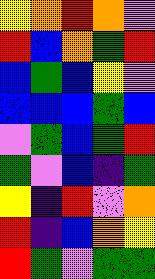[["yellow", "orange", "red", "orange", "violet"], ["red", "blue", "orange", "green", "red"], ["blue", "green", "blue", "yellow", "violet"], ["blue", "blue", "blue", "green", "blue"], ["violet", "green", "blue", "green", "red"], ["green", "violet", "blue", "indigo", "green"], ["yellow", "indigo", "red", "violet", "orange"], ["red", "indigo", "blue", "orange", "yellow"], ["red", "green", "violet", "green", "green"]]